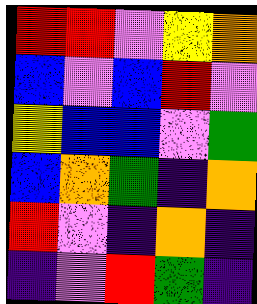[["red", "red", "violet", "yellow", "orange"], ["blue", "violet", "blue", "red", "violet"], ["yellow", "blue", "blue", "violet", "green"], ["blue", "orange", "green", "indigo", "orange"], ["red", "violet", "indigo", "orange", "indigo"], ["indigo", "violet", "red", "green", "indigo"]]